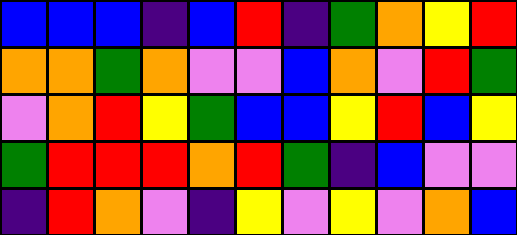[["blue", "blue", "blue", "indigo", "blue", "red", "indigo", "green", "orange", "yellow", "red"], ["orange", "orange", "green", "orange", "violet", "violet", "blue", "orange", "violet", "red", "green"], ["violet", "orange", "red", "yellow", "green", "blue", "blue", "yellow", "red", "blue", "yellow"], ["green", "red", "red", "red", "orange", "red", "green", "indigo", "blue", "violet", "violet"], ["indigo", "red", "orange", "violet", "indigo", "yellow", "violet", "yellow", "violet", "orange", "blue"]]